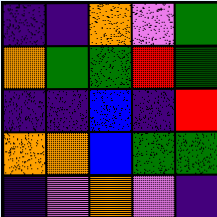[["indigo", "indigo", "orange", "violet", "green"], ["orange", "green", "green", "red", "green"], ["indigo", "indigo", "blue", "indigo", "red"], ["orange", "orange", "blue", "green", "green"], ["indigo", "violet", "orange", "violet", "indigo"]]